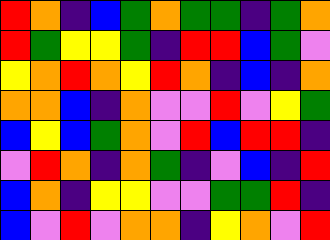[["red", "orange", "indigo", "blue", "green", "orange", "green", "green", "indigo", "green", "orange"], ["red", "green", "yellow", "yellow", "green", "indigo", "red", "red", "blue", "green", "violet"], ["yellow", "orange", "red", "orange", "yellow", "red", "orange", "indigo", "blue", "indigo", "orange"], ["orange", "orange", "blue", "indigo", "orange", "violet", "violet", "red", "violet", "yellow", "green"], ["blue", "yellow", "blue", "green", "orange", "violet", "red", "blue", "red", "red", "indigo"], ["violet", "red", "orange", "indigo", "orange", "green", "indigo", "violet", "blue", "indigo", "red"], ["blue", "orange", "indigo", "yellow", "yellow", "violet", "violet", "green", "green", "red", "indigo"], ["blue", "violet", "red", "violet", "orange", "orange", "indigo", "yellow", "orange", "violet", "red"]]